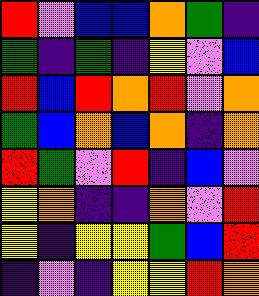[["red", "violet", "blue", "blue", "orange", "green", "indigo"], ["green", "indigo", "green", "indigo", "yellow", "violet", "blue"], ["red", "blue", "red", "orange", "red", "violet", "orange"], ["green", "blue", "orange", "blue", "orange", "indigo", "orange"], ["red", "green", "violet", "red", "indigo", "blue", "violet"], ["yellow", "orange", "indigo", "indigo", "orange", "violet", "red"], ["yellow", "indigo", "yellow", "yellow", "green", "blue", "red"], ["indigo", "violet", "indigo", "yellow", "yellow", "red", "orange"]]